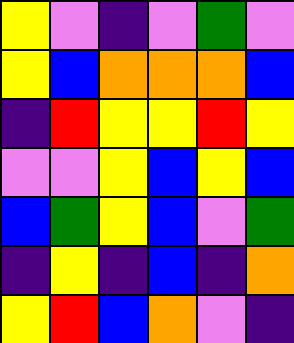[["yellow", "violet", "indigo", "violet", "green", "violet"], ["yellow", "blue", "orange", "orange", "orange", "blue"], ["indigo", "red", "yellow", "yellow", "red", "yellow"], ["violet", "violet", "yellow", "blue", "yellow", "blue"], ["blue", "green", "yellow", "blue", "violet", "green"], ["indigo", "yellow", "indigo", "blue", "indigo", "orange"], ["yellow", "red", "blue", "orange", "violet", "indigo"]]